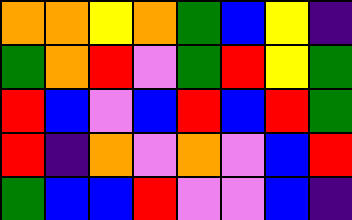[["orange", "orange", "yellow", "orange", "green", "blue", "yellow", "indigo"], ["green", "orange", "red", "violet", "green", "red", "yellow", "green"], ["red", "blue", "violet", "blue", "red", "blue", "red", "green"], ["red", "indigo", "orange", "violet", "orange", "violet", "blue", "red"], ["green", "blue", "blue", "red", "violet", "violet", "blue", "indigo"]]